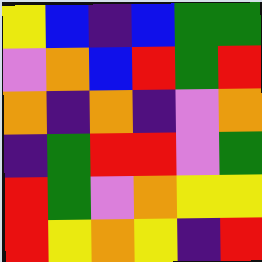[["yellow", "blue", "indigo", "blue", "green", "green"], ["violet", "orange", "blue", "red", "green", "red"], ["orange", "indigo", "orange", "indigo", "violet", "orange"], ["indigo", "green", "red", "red", "violet", "green"], ["red", "green", "violet", "orange", "yellow", "yellow"], ["red", "yellow", "orange", "yellow", "indigo", "red"]]